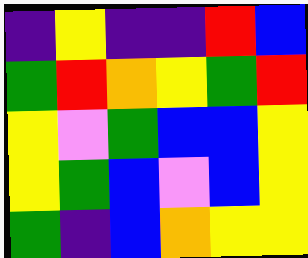[["indigo", "yellow", "indigo", "indigo", "red", "blue"], ["green", "red", "orange", "yellow", "green", "red"], ["yellow", "violet", "green", "blue", "blue", "yellow"], ["yellow", "green", "blue", "violet", "blue", "yellow"], ["green", "indigo", "blue", "orange", "yellow", "yellow"]]